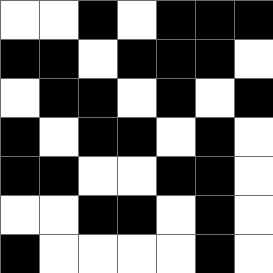[["white", "white", "black", "white", "black", "black", "black"], ["black", "black", "white", "black", "black", "black", "white"], ["white", "black", "black", "white", "black", "white", "black"], ["black", "white", "black", "black", "white", "black", "white"], ["black", "black", "white", "white", "black", "black", "white"], ["white", "white", "black", "black", "white", "black", "white"], ["black", "white", "white", "white", "white", "black", "white"]]